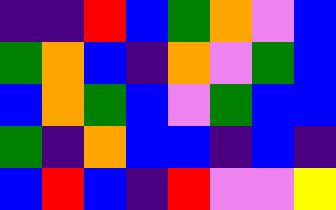[["indigo", "indigo", "red", "blue", "green", "orange", "violet", "blue"], ["green", "orange", "blue", "indigo", "orange", "violet", "green", "blue"], ["blue", "orange", "green", "blue", "violet", "green", "blue", "blue"], ["green", "indigo", "orange", "blue", "blue", "indigo", "blue", "indigo"], ["blue", "red", "blue", "indigo", "red", "violet", "violet", "yellow"]]